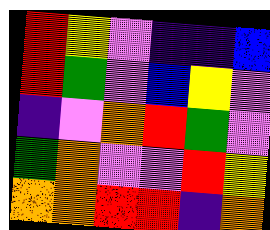[["red", "yellow", "violet", "indigo", "indigo", "blue"], ["red", "green", "violet", "blue", "yellow", "violet"], ["indigo", "violet", "orange", "red", "green", "violet"], ["green", "orange", "violet", "violet", "red", "yellow"], ["orange", "orange", "red", "red", "indigo", "orange"]]